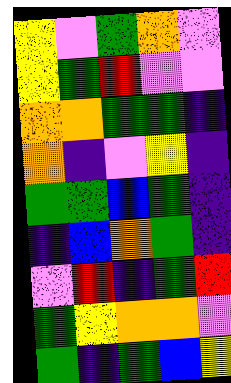[["yellow", "violet", "green", "orange", "violet"], ["yellow", "green", "red", "violet", "violet"], ["orange", "orange", "green", "green", "indigo"], ["orange", "indigo", "violet", "yellow", "indigo"], ["green", "green", "blue", "green", "indigo"], ["indigo", "blue", "orange", "green", "indigo"], ["violet", "red", "indigo", "green", "red"], ["green", "yellow", "orange", "orange", "violet"], ["green", "indigo", "green", "blue", "yellow"]]